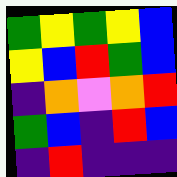[["green", "yellow", "green", "yellow", "blue"], ["yellow", "blue", "red", "green", "blue"], ["indigo", "orange", "violet", "orange", "red"], ["green", "blue", "indigo", "red", "blue"], ["indigo", "red", "indigo", "indigo", "indigo"]]